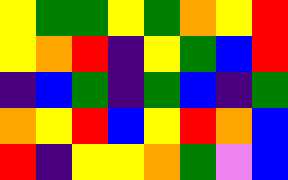[["yellow", "green", "green", "yellow", "green", "orange", "yellow", "red"], ["yellow", "orange", "red", "indigo", "yellow", "green", "blue", "red"], ["indigo", "blue", "green", "indigo", "green", "blue", "indigo", "green"], ["orange", "yellow", "red", "blue", "yellow", "red", "orange", "blue"], ["red", "indigo", "yellow", "yellow", "orange", "green", "violet", "blue"]]